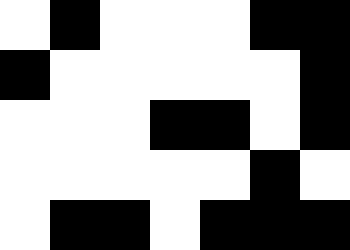[["white", "black", "white", "white", "white", "black", "black"], ["black", "white", "white", "white", "white", "white", "black"], ["white", "white", "white", "black", "black", "white", "black"], ["white", "white", "white", "white", "white", "black", "white"], ["white", "black", "black", "white", "black", "black", "black"]]